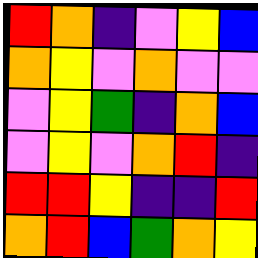[["red", "orange", "indigo", "violet", "yellow", "blue"], ["orange", "yellow", "violet", "orange", "violet", "violet"], ["violet", "yellow", "green", "indigo", "orange", "blue"], ["violet", "yellow", "violet", "orange", "red", "indigo"], ["red", "red", "yellow", "indigo", "indigo", "red"], ["orange", "red", "blue", "green", "orange", "yellow"]]